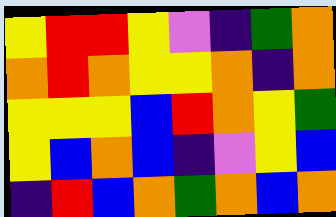[["yellow", "red", "red", "yellow", "violet", "indigo", "green", "orange"], ["orange", "red", "orange", "yellow", "yellow", "orange", "indigo", "orange"], ["yellow", "yellow", "yellow", "blue", "red", "orange", "yellow", "green"], ["yellow", "blue", "orange", "blue", "indigo", "violet", "yellow", "blue"], ["indigo", "red", "blue", "orange", "green", "orange", "blue", "orange"]]